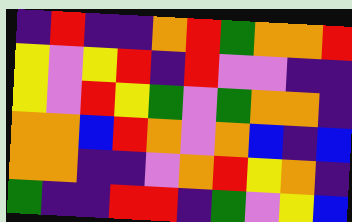[["indigo", "red", "indigo", "indigo", "orange", "red", "green", "orange", "orange", "red"], ["yellow", "violet", "yellow", "red", "indigo", "red", "violet", "violet", "indigo", "indigo"], ["yellow", "violet", "red", "yellow", "green", "violet", "green", "orange", "orange", "indigo"], ["orange", "orange", "blue", "red", "orange", "violet", "orange", "blue", "indigo", "blue"], ["orange", "orange", "indigo", "indigo", "violet", "orange", "red", "yellow", "orange", "indigo"], ["green", "indigo", "indigo", "red", "red", "indigo", "green", "violet", "yellow", "blue"]]